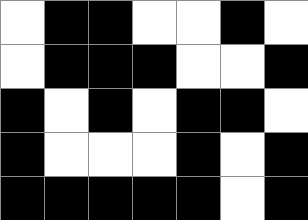[["white", "black", "black", "white", "white", "black", "white"], ["white", "black", "black", "black", "white", "white", "black"], ["black", "white", "black", "white", "black", "black", "white"], ["black", "white", "white", "white", "black", "white", "black"], ["black", "black", "black", "black", "black", "white", "black"]]